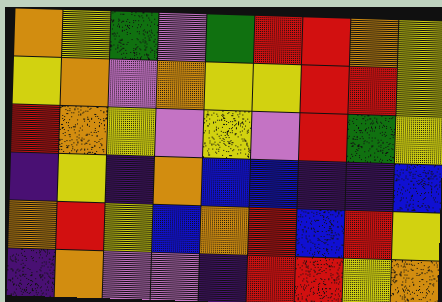[["orange", "yellow", "green", "violet", "green", "red", "red", "orange", "yellow"], ["yellow", "orange", "violet", "orange", "yellow", "yellow", "red", "red", "yellow"], ["red", "orange", "yellow", "violet", "yellow", "violet", "red", "green", "yellow"], ["indigo", "yellow", "indigo", "orange", "blue", "blue", "indigo", "indigo", "blue"], ["orange", "red", "yellow", "blue", "orange", "red", "blue", "red", "yellow"], ["indigo", "orange", "violet", "violet", "indigo", "red", "red", "yellow", "orange"]]